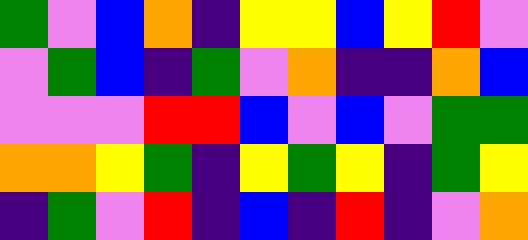[["green", "violet", "blue", "orange", "indigo", "yellow", "yellow", "blue", "yellow", "red", "violet"], ["violet", "green", "blue", "indigo", "green", "violet", "orange", "indigo", "indigo", "orange", "blue"], ["violet", "violet", "violet", "red", "red", "blue", "violet", "blue", "violet", "green", "green"], ["orange", "orange", "yellow", "green", "indigo", "yellow", "green", "yellow", "indigo", "green", "yellow"], ["indigo", "green", "violet", "red", "indigo", "blue", "indigo", "red", "indigo", "violet", "orange"]]